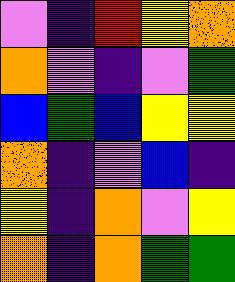[["violet", "indigo", "red", "yellow", "orange"], ["orange", "violet", "indigo", "violet", "green"], ["blue", "green", "blue", "yellow", "yellow"], ["orange", "indigo", "violet", "blue", "indigo"], ["yellow", "indigo", "orange", "violet", "yellow"], ["orange", "indigo", "orange", "green", "green"]]